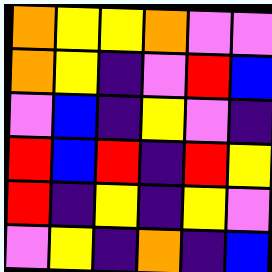[["orange", "yellow", "yellow", "orange", "violet", "violet"], ["orange", "yellow", "indigo", "violet", "red", "blue"], ["violet", "blue", "indigo", "yellow", "violet", "indigo"], ["red", "blue", "red", "indigo", "red", "yellow"], ["red", "indigo", "yellow", "indigo", "yellow", "violet"], ["violet", "yellow", "indigo", "orange", "indigo", "blue"]]